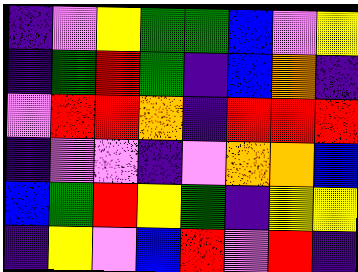[["indigo", "violet", "yellow", "green", "green", "blue", "violet", "yellow"], ["indigo", "green", "red", "green", "indigo", "blue", "orange", "indigo"], ["violet", "red", "red", "orange", "indigo", "red", "red", "red"], ["indigo", "violet", "violet", "indigo", "violet", "orange", "orange", "blue"], ["blue", "green", "red", "yellow", "green", "indigo", "yellow", "yellow"], ["indigo", "yellow", "violet", "blue", "red", "violet", "red", "indigo"]]